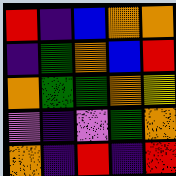[["red", "indigo", "blue", "orange", "orange"], ["indigo", "green", "orange", "blue", "red"], ["orange", "green", "green", "orange", "yellow"], ["violet", "indigo", "violet", "green", "orange"], ["orange", "indigo", "red", "indigo", "red"]]